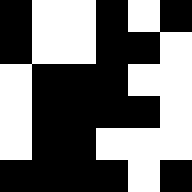[["black", "white", "white", "black", "white", "black"], ["black", "white", "white", "black", "black", "white"], ["white", "black", "black", "black", "white", "white"], ["white", "black", "black", "black", "black", "white"], ["white", "black", "black", "white", "white", "white"], ["black", "black", "black", "black", "white", "black"]]